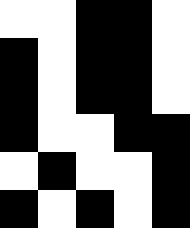[["white", "white", "black", "black", "white"], ["black", "white", "black", "black", "white"], ["black", "white", "black", "black", "white"], ["black", "white", "white", "black", "black"], ["white", "black", "white", "white", "black"], ["black", "white", "black", "white", "black"]]